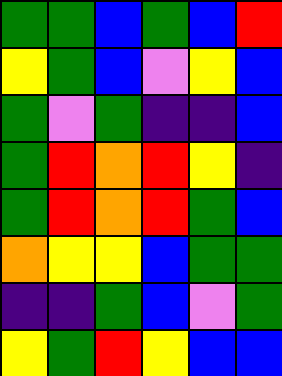[["green", "green", "blue", "green", "blue", "red"], ["yellow", "green", "blue", "violet", "yellow", "blue"], ["green", "violet", "green", "indigo", "indigo", "blue"], ["green", "red", "orange", "red", "yellow", "indigo"], ["green", "red", "orange", "red", "green", "blue"], ["orange", "yellow", "yellow", "blue", "green", "green"], ["indigo", "indigo", "green", "blue", "violet", "green"], ["yellow", "green", "red", "yellow", "blue", "blue"]]